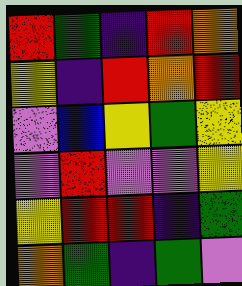[["red", "green", "indigo", "red", "orange"], ["yellow", "indigo", "red", "orange", "red"], ["violet", "blue", "yellow", "green", "yellow"], ["violet", "red", "violet", "violet", "yellow"], ["yellow", "red", "red", "indigo", "green"], ["orange", "green", "indigo", "green", "violet"]]